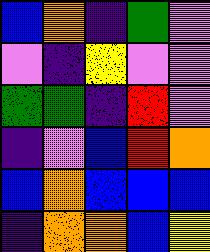[["blue", "orange", "indigo", "green", "violet"], ["violet", "indigo", "yellow", "violet", "violet"], ["green", "green", "indigo", "red", "violet"], ["indigo", "violet", "blue", "red", "orange"], ["blue", "orange", "blue", "blue", "blue"], ["indigo", "orange", "orange", "blue", "yellow"]]